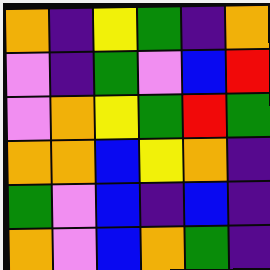[["orange", "indigo", "yellow", "green", "indigo", "orange"], ["violet", "indigo", "green", "violet", "blue", "red"], ["violet", "orange", "yellow", "green", "red", "green"], ["orange", "orange", "blue", "yellow", "orange", "indigo"], ["green", "violet", "blue", "indigo", "blue", "indigo"], ["orange", "violet", "blue", "orange", "green", "indigo"]]